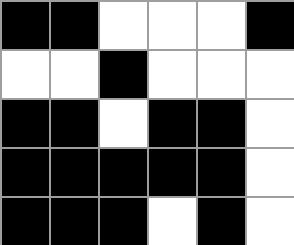[["black", "black", "white", "white", "white", "black"], ["white", "white", "black", "white", "white", "white"], ["black", "black", "white", "black", "black", "white"], ["black", "black", "black", "black", "black", "white"], ["black", "black", "black", "white", "black", "white"]]